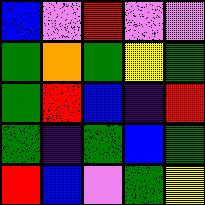[["blue", "violet", "red", "violet", "violet"], ["green", "orange", "green", "yellow", "green"], ["green", "red", "blue", "indigo", "red"], ["green", "indigo", "green", "blue", "green"], ["red", "blue", "violet", "green", "yellow"]]